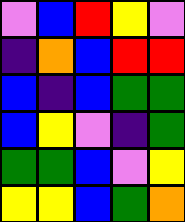[["violet", "blue", "red", "yellow", "violet"], ["indigo", "orange", "blue", "red", "red"], ["blue", "indigo", "blue", "green", "green"], ["blue", "yellow", "violet", "indigo", "green"], ["green", "green", "blue", "violet", "yellow"], ["yellow", "yellow", "blue", "green", "orange"]]